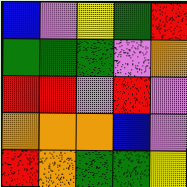[["blue", "violet", "yellow", "green", "red"], ["green", "green", "green", "violet", "orange"], ["red", "red", "violet", "red", "violet"], ["orange", "orange", "orange", "blue", "violet"], ["red", "orange", "green", "green", "yellow"]]